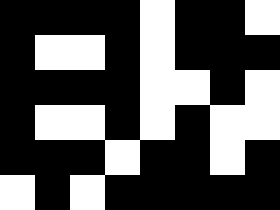[["black", "black", "black", "black", "white", "black", "black", "white"], ["black", "white", "white", "black", "white", "black", "black", "black"], ["black", "black", "black", "black", "white", "white", "black", "white"], ["black", "white", "white", "black", "white", "black", "white", "white"], ["black", "black", "black", "white", "black", "black", "white", "black"], ["white", "black", "white", "black", "black", "black", "black", "black"]]